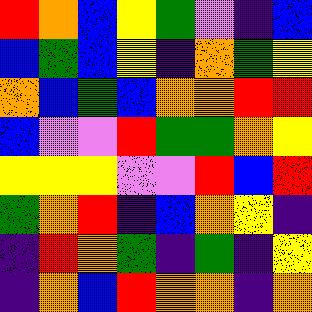[["red", "orange", "blue", "yellow", "green", "violet", "indigo", "blue"], ["blue", "green", "blue", "yellow", "indigo", "orange", "green", "yellow"], ["orange", "blue", "green", "blue", "orange", "orange", "red", "red"], ["blue", "violet", "violet", "red", "green", "green", "orange", "yellow"], ["yellow", "yellow", "yellow", "violet", "violet", "red", "blue", "red"], ["green", "orange", "red", "indigo", "blue", "orange", "yellow", "indigo"], ["indigo", "red", "orange", "green", "indigo", "green", "indigo", "yellow"], ["indigo", "orange", "blue", "red", "orange", "orange", "indigo", "orange"]]